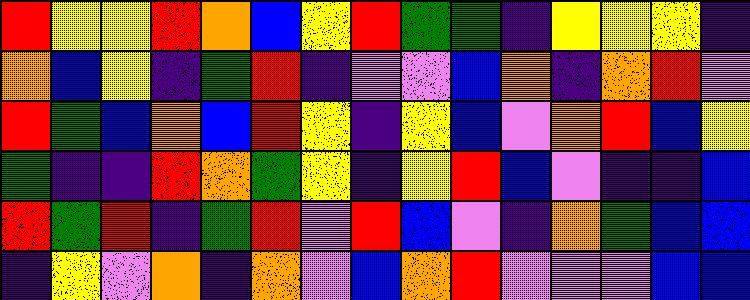[["red", "yellow", "yellow", "red", "orange", "blue", "yellow", "red", "green", "green", "indigo", "yellow", "yellow", "yellow", "indigo"], ["orange", "blue", "yellow", "indigo", "green", "red", "indigo", "violet", "violet", "blue", "orange", "indigo", "orange", "red", "violet"], ["red", "green", "blue", "orange", "blue", "red", "yellow", "indigo", "yellow", "blue", "violet", "orange", "red", "blue", "yellow"], ["green", "indigo", "indigo", "red", "orange", "green", "yellow", "indigo", "yellow", "red", "blue", "violet", "indigo", "indigo", "blue"], ["red", "green", "red", "indigo", "green", "red", "violet", "red", "blue", "violet", "indigo", "orange", "green", "blue", "blue"], ["indigo", "yellow", "violet", "orange", "indigo", "orange", "violet", "blue", "orange", "red", "violet", "violet", "violet", "blue", "blue"]]